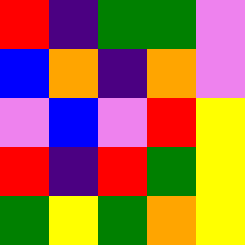[["red", "indigo", "green", "green", "violet"], ["blue", "orange", "indigo", "orange", "violet"], ["violet", "blue", "violet", "red", "yellow"], ["red", "indigo", "red", "green", "yellow"], ["green", "yellow", "green", "orange", "yellow"]]